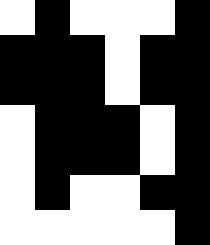[["white", "black", "white", "white", "white", "black"], ["black", "black", "black", "white", "black", "black"], ["black", "black", "black", "white", "black", "black"], ["white", "black", "black", "black", "white", "black"], ["white", "black", "black", "black", "white", "black"], ["white", "black", "white", "white", "black", "black"], ["white", "white", "white", "white", "white", "black"]]